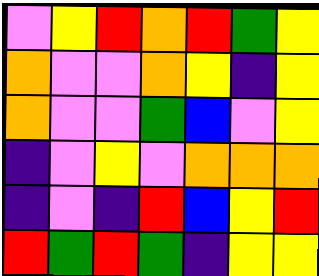[["violet", "yellow", "red", "orange", "red", "green", "yellow"], ["orange", "violet", "violet", "orange", "yellow", "indigo", "yellow"], ["orange", "violet", "violet", "green", "blue", "violet", "yellow"], ["indigo", "violet", "yellow", "violet", "orange", "orange", "orange"], ["indigo", "violet", "indigo", "red", "blue", "yellow", "red"], ["red", "green", "red", "green", "indigo", "yellow", "yellow"]]